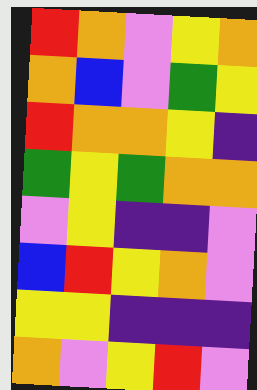[["red", "orange", "violet", "yellow", "orange"], ["orange", "blue", "violet", "green", "yellow"], ["red", "orange", "orange", "yellow", "indigo"], ["green", "yellow", "green", "orange", "orange"], ["violet", "yellow", "indigo", "indigo", "violet"], ["blue", "red", "yellow", "orange", "violet"], ["yellow", "yellow", "indigo", "indigo", "indigo"], ["orange", "violet", "yellow", "red", "violet"]]